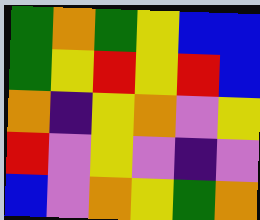[["green", "orange", "green", "yellow", "blue", "blue"], ["green", "yellow", "red", "yellow", "red", "blue"], ["orange", "indigo", "yellow", "orange", "violet", "yellow"], ["red", "violet", "yellow", "violet", "indigo", "violet"], ["blue", "violet", "orange", "yellow", "green", "orange"]]